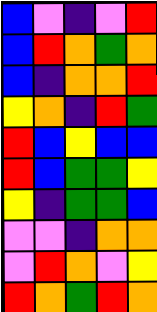[["blue", "violet", "indigo", "violet", "red"], ["blue", "red", "orange", "green", "orange"], ["blue", "indigo", "orange", "orange", "red"], ["yellow", "orange", "indigo", "red", "green"], ["red", "blue", "yellow", "blue", "blue"], ["red", "blue", "green", "green", "yellow"], ["yellow", "indigo", "green", "green", "blue"], ["violet", "violet", "indigo", "orange", "orange"], ["violet", "red", "orange", "violet", "yellow"], ["red", "orange", "green", "red", "orange"]]